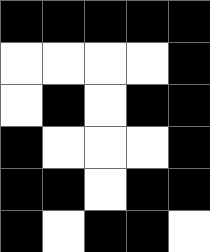[["black", "black", "black", "black", "black"], ["white", "white", "white", "white", "black"], ["white", "black", "white", "black", "black"], ["black", "white", "white", "white", "black"], ["black", "black", "white", "black", "black"], ["black", "white", "black", "black", "white"]]